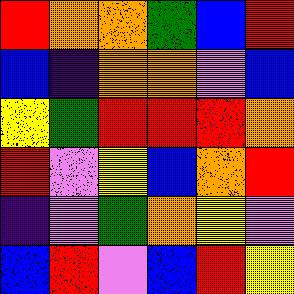[["red", "orange", "orange", "green", "blue", "red"], ["blue", "indigo", "orange", "orange", "violet", "blue"], ["yellow", "green", "red", "red", "red", "orange"], ["red", "violet", "yellow", "blue", "orange", "red"], ["indigo", "violet", "green", "orange", "yellow", "violet"], ["blue", "red", "violet", "blue", "red", "yellow"]]